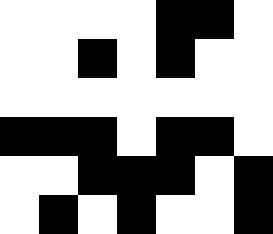[["white", "white", "white", "white", "black", "black", "white"], ["white", "white", "black", "white", "black", "white", "white"], ["white", "white", "white", "white", "white", "white", "white"], ["black", "black", "black", "white", "black", "black", "white"], ["white", "white", "black", "black", "black", "white", "black"], ["white", "black", "white", "black", "white", "white", "black"]]